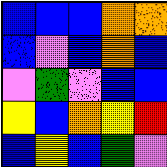[["blue", "blue", "blue", "orange", "orange"], ["blue", "violet", "blue", "orange", "blue"], ["violet", "green", "violet", "blue", "blue"], ["yellow", "blue", "orange", "yellow", "red"], ["blue", "yellow", "blue", "green", "violet"]]